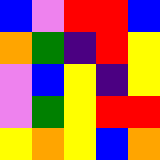[["blue", "violet", "red", "red", "blue"], ["orange", "green", "indigo", "red", "yellow"], ["violet", "blue", "yellow", "indigo", "yellow"], ["violet", "green", "yellow", "red", "red"], ["yellow", "orange", "yellow", "blue", "orange"]]